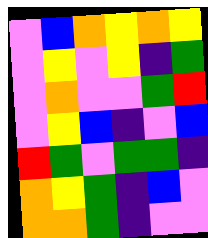[["violet", "blue", "orange", "yellow", "orange", "yellow"], ["violet", "yellow", "violet", "yellow", "indigo", "green"], ["violet", "orange", "violet", "violet", "green", "red"], ["violet", "yellow", "blue", "indigo", "violet", "blue"], ["red", "green", "violet", "green", "green", "indigo"], ["orange", "yellow", "green", "indigo", "blue", "violet"], ["orange", "orange", "green", "indigo", "violet", "violet"]]